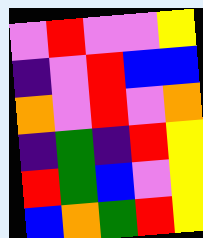[["violet", "red", "violet", "violet", "yellow"], ["indigo", "violet", "red", "blue", "blue"], ["orange", "violet", "red", "violet", "orange"], ["indigo", "green", "indigo", "red", "yellow"], ["red", "green", "blue", "violet", "yellow"], ["blue", "orange", "green", "red", "yellow"]]